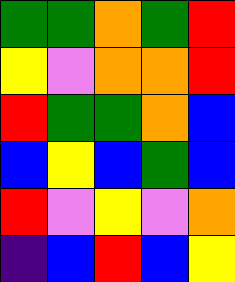[["green", "green", "orange", "green", "red"], ["yellow", "violet", "orange", "orange", "red"], ["red", "green", "green", "orange", "blue"], ["blue", "yellow", "blue", "green", "blue"], ["red", "violet", "yellow", "violet", "orange"], ["indigo", "blue", "red", "blue", "yellow"]]